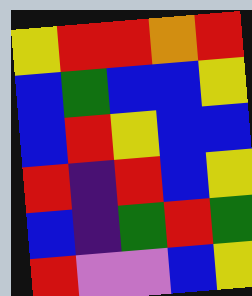[["yellow", "red", "red", "orange", "red"], ["blue", "green", "blue", "blue", "yellow"], ["blue", "red", "yellow", "blue", "blue"], ["red", "indigo", "red", "blue", "yellow"], ["blue", "indigo", "green", "red", "green"], ["red", "violet", "violet", "blue", "yellow"]]